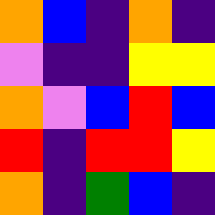[["orange", "blue", "indigo", "orange", "indigo"], ["violet", "indigo", "indigo", "yellow", "yellow"], ["orange", "violet", "blue", "red", "blue"], ["red", "indigo", "red", "red", "yellow"], ["orange", "indigo", "green", "blue", "indigo"]]